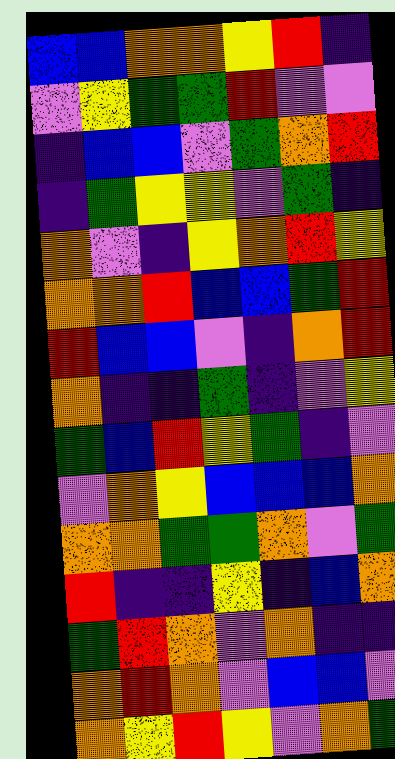[["blue", "blue", "orange", "orange", "yellow", "red", "indigo"], ["violet", "yellow", "green", "green", "red", "violet", "violet"], ["indigo", "blue", "blue", "violet", "green", "orange", "red"], ["indigo", "green", "yellow", "yellow", "violet", "green", "indigo"], ["orange", "violet", "indigo", "yellow", "orange", "red", "yellow"], ["orange", "orange", "red", "blue", "blue", "green", "red"], ["red", "blue", "blue", "violet", "indigo", "orange", "red"], ["orange", "indigo", "indigo", "green", "indigo", "violet", "yellow"], ["green", "blue", "red", "yellow", "green", "indigo", "violet"], ["violet", "orange", "yellow", "blue", "blue", "blue", "orange"], ["orange", "orange", "green", "green", "orange", "violet", "green"], ["red", "indigo", "indigo", "yellow", "indigo", "blue", "orange"], ["green", "red", "orange", "violet", "orange", "indigo", "indigo"], ["orange", "red", "orange", "violet", "blue", "blue", "violet"], ["orange", "yellow", "red", "yellow", "violet", "orange", "green"]]